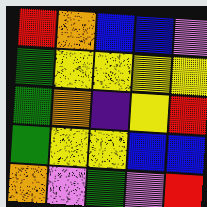[["red", "orange", "blue", "blue", "violet"], ["green", "yellow", "yellow", "yellow", "yellow"], ["green", "orange", "indigo", "yellow", "red"], ["green", "yellow", "yellow", "blue", "blue"], ["orange", "violet", "green", "violet", "red"]]